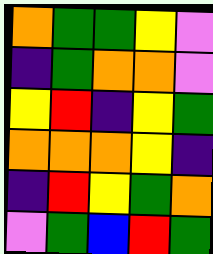[["orange", "green", "green", "yellow", "violet"], ["indigo", "green", "orange", "orange", "violet"], ["yellow", "red", "indigo", "yellow", "green"], ["orange", "orange", "orange", "yellow", "indigo"], ["indigo", "red", "yellow", "green", "orange"], ["violet", "green", "blue", "red", "green"]]